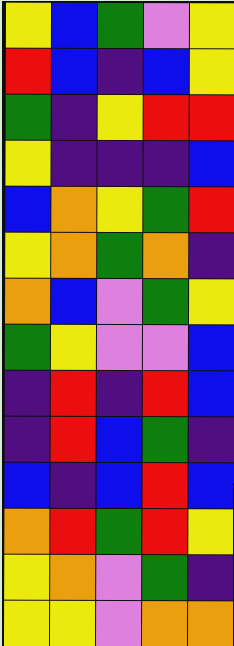[["yellow", "blue", "green", "violet", "yellow"], ["red", "blue", "indigo", "blue", "yellow"], ["green", "indigo", "yellow", "red", "red"], ["yellow", "indigo", "indigo", "indigo", "blue"], ["blue", "orange", "yellow", "green", "red"], ["yellow", "orange", "green", "orange", "indigo"], ["orange", "blue", "violet", "green", "yellow"], ["green", "yellow", "violet", "violet", "blue"], ["indigo", "red", "indigo", "red", "blue"], ["indigo", "red", "blue", "green", "indigo"], ["blue", "indigo", "blue", "red", "blue"], ["orange", "red", "green", "red", "yellow"], ["yellow", "orange", "violet", "green", "indigo"], ["yellow", "yellow", "violet", "orange", "orange"]]